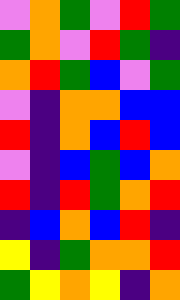[["violet", "orange", "green", "violet", "red", "green"], ["green", "orange", "violet", "red", "green", "indigo"], ["orange", "red", "green", "blue", "violet", "green"], ["violet", "indigo", "orange", "orange", "blue", "blue"], ["red", "indigo", "orange", "blue", "red", "blue"], ["violet", "indigo", "blue", "green", "blue", "orange"], ["red", "indigo", "red", "green", "orange", "red"], ["indigo", "blue", "orange", "blue", "red", "indigo"], ["yellow", "indigo", "green", "orange", "orange", "red"], ["green", "yellow", "orange", "yellow", "indigo", "orange"]]